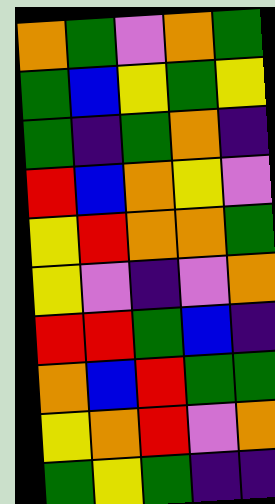[["orange", "green", "violet", "orange", "green"], ["green", "blue", "yellow", "green", "yellow"], ["green", "indigo", "green", "orange", "indigo"], ["red", "blue", "orange", "yellow", "violet"], ["yellow", "red", "orange", "orange", "green"], ["yellow", "violet", "indigo", "violet", "orange"], ["red", "red", "green", "blue", "indigo"], ["orange", "blue", "red", "green", "green"], ["yellow", "orange", "red", "violet", "orange"], ["green", "yellow", "green", "indigo", "indigo"]]